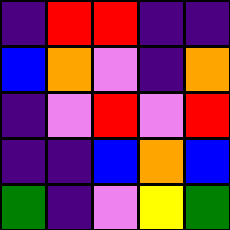[["indigo", "red", "red", "indigo", "indigo"], ["blue", "orange", "violet", "indigo", "orange"], ["indigo", "violet", "red", "violet", "red"], ["indigo", "indigo", "blue", "orange", "blue"], ["green", "indigo", "violet", "yellow", "green"]]